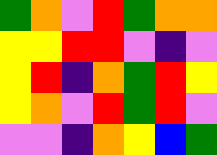[["green", "orange", "violet", "red", "green", "orange", "orange"], ["yellow", "yellow", "red", "red", "violet", "indigo", "violet"], ["yellow", "red", "indigo", "orange", "green", "red", "yellow"], ["yellow", "orange", "violet", "red", "green", "red", "violet"], ["violet", "violet", "indigo", "orange", "yellow", "blue", "green"]]